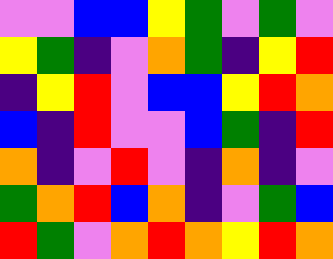[["violet", "violet", "blue", "blue", "yellow", "green", "violet", "green", "violet"], ["yellow", "green", "indigo", "violet", "orange", "green", "indigo", "yellow", "red"], ["indigo", "yellow", "red", "violet", "blue", "blue", "yellow", "red", "orange"], ["blue", "indigo", "red", "violet", "violet", "blue", "green", "indigo", "red"], ["orange", "indigo", "violet", "red", "violet", "indigo", "orange", "indigo", "violet"], ["green", "orange", "red", "blue", "orange", "indigo", "violet", "green", "blue"], ["red", "green", "violet", "orange", "red", "orange", "yellow", "red", "orange"]]